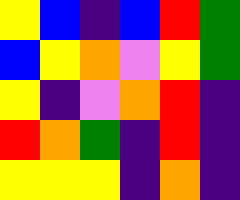[["yellow", "blue", "indigo", "blue", "red", "green"], ["blue", "yellow", "orange", "violet", "yellow", "green"], ["yellow", "indigo", "violet", "orange", "red", "indigo"], ["red", "orange", "green", "indigo", "red", "indigo"], ["yellow", "yellow", "yellow", "indigo", "orange", "indigo"]]